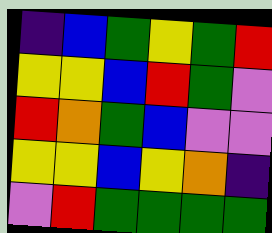[["indigo", "blue", "green", "yellow", "green", "red"], ["yellow", "yellow", "blue", "red", "green", "violet"], ["red", "orange", "green", "blue", "violet", "violet"], ["yellow", "yellow", "blue", "yellow", "orange", "indigo"], ["violet", "red", "green", "green", "green", "green"]]